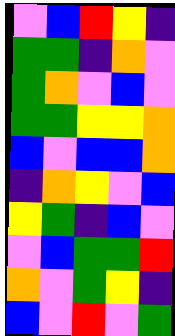[["violet", "blue", "red", "yellow", "indigo"], ["green", "green", "indigo", "orange", "violet"], ["green", "orange", "violet", "blue", "violet"], ["green", "green", "yellow", "yellow", "orange"], ["blue", "violet", "blue", "blue", "orange"], ["indigo", "orange", "yellow", "violet", "blue"], ["yellow", "green", "indigo", "blue", "violet"], ["violet", "blue", "green", "green", "red"], ["orange", "violet", "green", "yellow", "indigo"], ["blue", "violet", "red", "violet", "green"]]